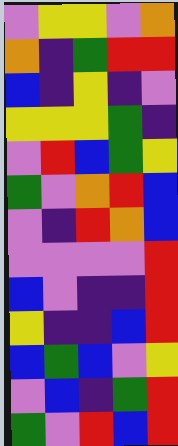[["violet", "yellow", "yellow", "violet", "orange"], ["orange", "indigo", "green", "red", "red"], ["blue", "indigo", "yellow", "indigo", "violet"], ["yellow", "yellow", "yellow", "green", "indigo"], ["violet", "red", "blue", "green", "yellow"], ["green", "violet", "orange", "red", "blue"], ["violet", "indigo", "red", "orange", "blue"], ["violet", "violet", "violet", "violet", "red"], ["blue", "violet", "indigo", "indigo", "red"], ["yellow", "indigo", "indigo", "blue", "red"], ["blue", "green", "blue", "violet", "yellow"], ["violet", "blue", "indigo", "green", "red"], ["green", "violet", "red", "blue", "red"]]